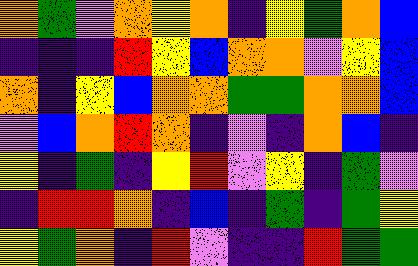[["orange", "green", "violet", "orange", "yellow", "orange", "indigo", "yellow", "green", "orange", "blue"], ["indigo", "indigo", "indigo", "red", "yellow", "blue", "orange", "orange", "violet", "yellow", "blue"], ["orange", "indigo", "yellow", "blue", "orange", "orange", "green", "green", "orange", "orange", "blue"], ["violet", "blue", "orange", "red", "orange", "indigo", "violet", "indigo", "orange", "blue", "indigo"], ["yellow", "indigo", "green", "indigo", "yellow", "red", "violet", "yellow", "indigo", "green", "violet"], ["indigo", "red", "red", "orange", "indigo", "blue", "indigo", "green", "indigo", "green", "yellow"], ["yellow", "green", "orange", "indigo", "red", "violet", "indigo", "indigo", "red", "green", "green"]]